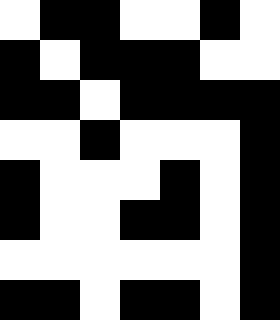[["white", "black", "black", "white", "white", "black", "white"], ["black", "white", "black", "black", "black", "white", "white"], ["black", "black", "white", "black", "black", "black", "black"], ["white", "white", "black", "white", "white", "white", "black"], ["black", "white", "white", "white", "black", "white", "black"], ["black", "white", "white", "black", "black", "white", "black"], ["white", "white", "white", "white", "white", "white", "black"], ["black", "black", "white", "black", "black", "white", "black"]]